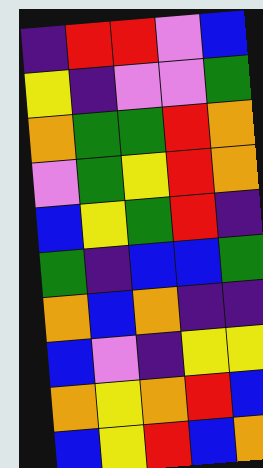[["indigo", "red", "red", "violet", "blue"], ["yellow", "indigo", "violet", "violet", "green"], ["orange", "green", "green", "red", "orange"], ["violet", "green", "yellow", "red", "orange"], ["blue", "yellow", "green", "red", "indigo"], ["green", "indigo", "blue", "blue", "green"], ["orange", "blue", "orange", "indigo", "indigo"], ["blue", "violet", "indigo", "yellow", "yellow"], ["orange", "yellow", "orange", "red", "blue"], ["blue", "yellow", "red", "blue", "orange"]]